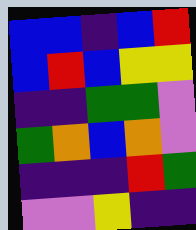[["blue", "blue", "indigo", "blue", "red"], ["blue", "red", "blue", "yellow", "yellow"], ["indigo", "indigo", "green", "green", "violet"], ["green", "orange", "blue", "orange", "violet"], ["indigo", "indigo", "indigo", "red", "green"], ["violet", "violet", "yellow", "indigo", "indigo"]]